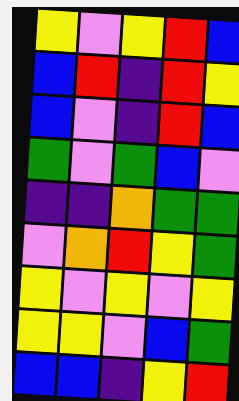[["yellow", "violet", "yellow", "red", "blue"], ["blue", "red", "indigo", "red", "yellow"], ["blue", "violet", "indigo", "red", "blue"], ["green", "violet", "green", "blue", "violet"], ["indigo", "indigo", "orange", "green", "green"], ["violet", "orange", "red", "yellow", "green"], ["yellow", "violet", "yellow", "violet", "yellow"], ["yellow", "yellow", "violet", "blue", "green"], ["blue", "blue", "indigo", "yellow", "red"]]